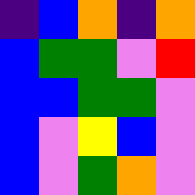[["indigo", "blue", "orange", "indigo", "orange"], ["blue", "green", "green", "violet", "red"], ["blue", "blue", "green", "green", "violet"], ["blue", "violet", "yellow", "blue", "violet"], ["blue", "violet", "green", "orange", "violet"]]